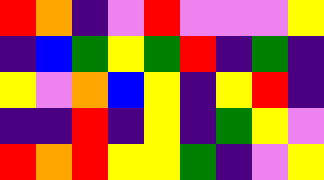[["red", "orange", "indigo", "violet", "red", "violet", "violet", "violet", "yellow"], ["indigo", "blue", "green", "yellow", "green", "red", "indigo", "green", "indigo"], ["yellow", "violet", "orange", "blue", "yellow", "indigo", "yellow", "red", "indigo"], ["indigo", "indigo", "red", "indigo", "yellow", "indigo", "green", "yellow", "violet"], ["red", "orange", "red", "yellow", "yellow", "green", "indigo", "violet", "yellow"]]